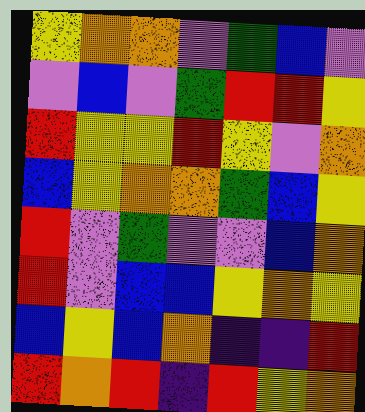[["yellow", "orange", "orange", "violet", "green", "blue", "violet"], ["violet", "blue", "violet", "green", "red", "red", "yellow"], ["red", "yellow", "yellow", "red", "yellow", "violet", "orange"], ["blue", "yellow", "orange", "orange", "green", "blue", "yellow"], ["red", "violet", "green", "violet", "violet", "blue", "orange"], ["red", "violet", "blue", "blue", "yellow", "orange", "yellow"], ["blue", "yellow", "blue", "orange", "indigo", "indigo", "red"], ["red", "orange", "red", "indigo", "red", "yellow", "orange"]]